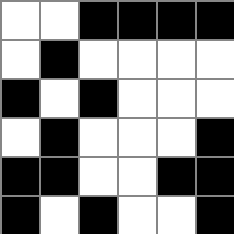[["white", "white", "black", "black", "black", "black"], ["white", "black", "white", "white", "white", "white"], ["black", "white", "black", "white", "white", "white"], ["white", "black", "white", "white", "white", "black"], ["black", "black", "white", "white", "black", "black"], ["black", "white", "black", "white", "white", "black"]]